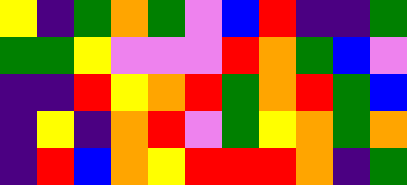[["yellow", "indigo", "green", "orange", "green", "violet", "blue", "red", "indigo", "indigo", "green"], ["green", "green", "yellow", "violet", "violet", "violet", "red", "orange", "green", "blue", "violet"], ["indigo", "indigo", "red", "yellow", "orange", "red", "green", "orange", "red", "green", "blue"], ["indigo", "yellow", "indigo", "orange", "red", "violet", "green", "yellow", "orange", "green", "orange"], ["indigo", "red", "blue", "orange", "yellow", "red", "red", "red", "orange", "indigo", "green"]]